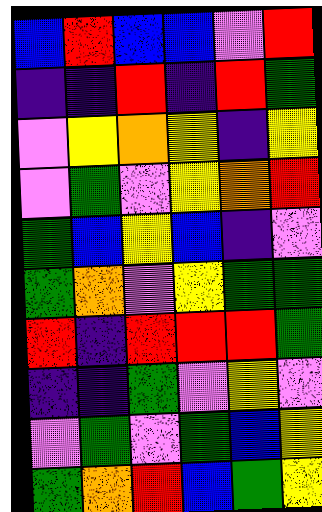[["blue", "red", "blue", "blue", "violet", "red"], ["indigo", "indigo", "red", "indigo", "red", "green"], ["violet", "yellow", "orange", "yellow", "indigo", "yellow"], ["violet", "green", "violet", "yellow", "orange", "red"], ["green", "blue", "yellow", "blue", "indigo", "violet"], ["green", "orange", "violet", "yellow", "green", "green"], ["red", "indigo", "red", "red", "red", "green"], ["indigo", "indigo", "green", "violet", "yellow", "violet"], ["violet", "green", "violet", "green", "blue", "yellow"], ["green", "orange", "red", "blue", "green", "yellow"]]